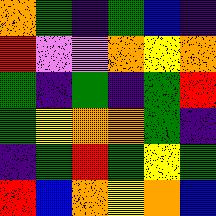[["orange", "green", "indigo", "green", "blue", "indigo"], ["red", "violet", "violet", "orange", "yellow", "orange"], ["green", "indigo", "green", "indigo", "green", "red"], ["green", "yellow", "orange", "orange", "green", "indigo"], ["indigo", "green", "red", "green", "yellow", "green"], ["red", "blue", "orange", "yellow", "orange", "blue"]]